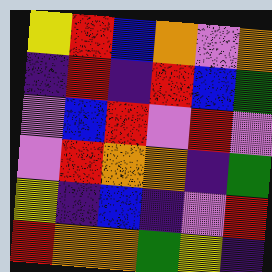[["yellow", "red", "blue", "orange", "violet", "orange"], ["indigo", "red", "indigo", "red", "blue", "green"], ["violet", "blue", "red", "violet", "red", "violet"], ["violet", "red", "orange", "orange", "indigo", "green"], ["yellow", "indigo", "blue", "indigo", "violet", "red"], ["red", "orange", "orange", "green", "yellow", "indigo"]]